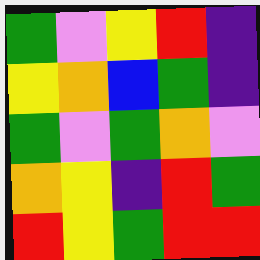[["green", "violet", "yellow", "red", "indigo"], ["yellow", "orange", "blue", "green", "indigo"], ["green", "violet", "green", "orange", "violet"], ["orange", "yellow", "indigo", "red", "green"], ["red", "yellow", "green", "red", "red"]]